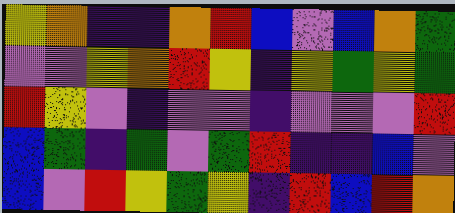[["yellow", "orange", "indigo", "indigo", "orange", "red", "blue", "violet", "blue", "orange", "green"], ["violet", "violet", "yellow", "orange", "red", "yellow", "indigo", "yellow", "green", "yellow", "green"], ["red", "yellow", "violet", "indigo", "violet", "violet", "indigo", "violet", "violet", "violet", "red"], ["blue", "green", "indigo", "green", "violet", "green", "red", "indigo", "indigo", "blue", "violet"], ["blue", "violet", "red", "yellow", "green", "yellow", "indigo", "red", "blue", "red", "orange"]]